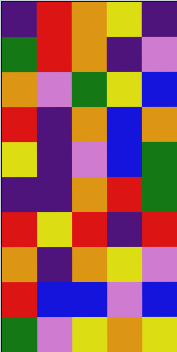[["indigo", "red", "orange", "yellow", "indigo"], ["green", "red", "orange", "indigo", "violet"], ["orange", "violet", "green", "yellow", "blue"], ["red", "indigo", "orange", "blue", "orange"], ["yellow", "indigo", "violet", "blue", "green"], ["indigo", "indigo", "orange", "red", "green"], ["red", "yellow", "red", "indigo", "red"], ["orange", "indigo", "orange", "yellow", "violet"], ["red", "blue", "blue", "violet", "blue"], ["green", "violet", "yellow", "orange", "yellow"]]